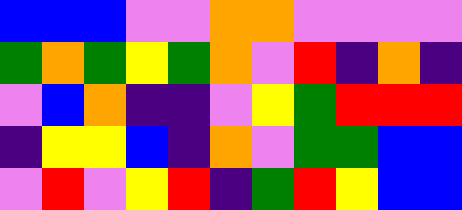[["blue", "blue", "blue", "violet", "violet", "orange", "orange", "violet", "violet", "violet", "violet"], ["green", "orange", "green", "yellow", "green", "orange", "violet", "red", "indigo", "orange", "indigo"], ["violet", "blue", "orange", "indigo", "indigo", "violet", "yellow", "green", "red", "red", "red"], ["indigo", "yellow", "yellow", "blue", "indigo", "orange", "violet", "green", "green", "blue", "blue"], ["violet", "red", "violet", "yellow", "red", "indigo", "green", "red", "yellow", "blue", "blue"]]